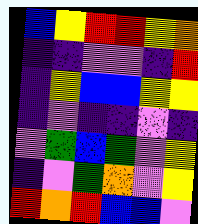[["blue", "yellow", "red", "red", "yellow", "orange"], ["indigo", "indigo", "violet", "violet", "indigo", "red"], ["indigo", "yellow", "blue", "blue", "yellow", "yellow"], ["indigo", "violet", "indigo", "indigo", "violet", "indigo"], ["violet", "green", "blue", "green", "violet", "yellow"], ["indigo", "violet", "green", "orange", "violet", "yellow"], ["red", "orange", "red", "blue", "blue", "violet"]]